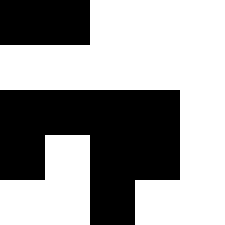[["black", "black", "white", "white", "white"], ["white", "white", "white", "white", "white"], ["black", "black", "black", "black", "white"], ["black", "white", "black", "black", "white"], ["white", "white", "black", "white", "white"]]